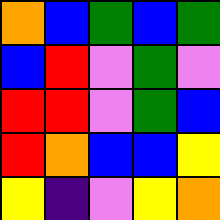[["orange", "blue", "green", "blue", "green"], ["blue", "red", "violet", "green", "violet"], ["red", "red", "violet", "green", "blue"], ["red", "orange", "blue", "blue", "yellow"], ["yellow", "indigo", "violet", "yellow", "orange"]]